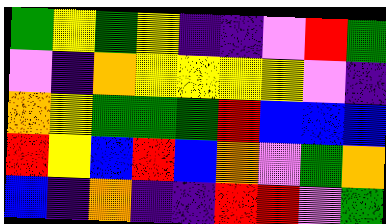[["green", "yellow", "green", "yellow", "indigo", "indigo", "violet", "red", "green"], ["violet", "indigo", "orange", "yellow", "yellow", "yellow", "yellow", "violet", "indigo"], ["orange", "yellow", "green", "green", "green", "red", "blue", "blue", "blue"], ["red", "yellow", "blue", "red", "blue", "orange", "violet", "green", "orange"], ["blue", "indigo", "orange", "indigo", "indigo", "red", "red", "violet", "green"]]